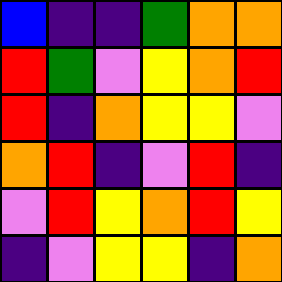[["blue", "indigo", "indigo", "green", "orange", "orange"], ["red", "green", "violet", "yellow", "orange", "red"], ["red", "indigo", "orange", "yellow", "yellow", "violet"], ["orange", "red", "indigo", "violet", "red", "indigo"], ["violet", "red", "yellow", "orange", "red", "yellow"], ["indigo", "violet", "yellow", "yellow", "indigo", "orange"]]